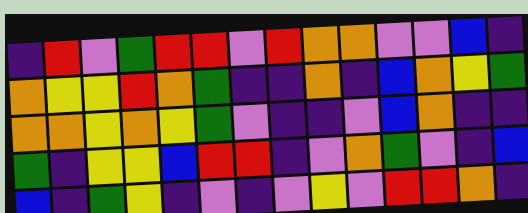[["indigo", "red", "violet", "green", "red", "red", "violet", "red", "orange", "orange", "violet", "violet", "blue", "indigo"], ["orange", "yellow", "yellow", "red", "orange", "green", "indigo", "indigo", "orange", "indigo", "blue", "orange", "yellow", "green"], ["orange", "orange", "yellow", "orange", "yellow", "green", "violet", "indigo", "indigo", "violet", "blue", "orange", "indigo", "indigo"], ["green", "indigo", "yellow", "yellow", "blue", "red", "red", "indigo", "violet", "orange", "green", "violet", "indigo", "blue"], ["blue", "indigo", "green", "yellow", "indigo", "violet", "indigo", "violet", "yellow", "violet", "red", "red", "orange", "indigo"]]